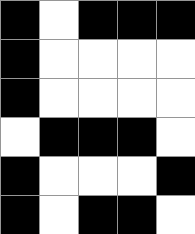[["black", "white", "black", "black", "black"], ["black", "white", "white", "white", "white"], ["black", "white", "white", "white", "white"], ["white", "black", "black", "black", "white"], ["black", "white", "white", "white", "black"], ["black", "white", "black", "black", "white"]]